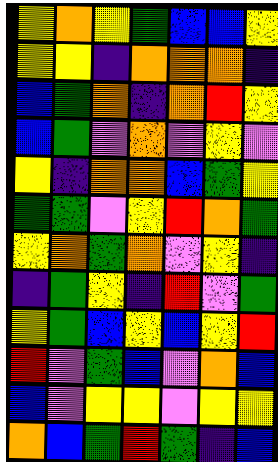[["yellow", "orange", "yellow", "green", "blue", "blue", "yellow"], ["yellow", "yellow", "indigo", "orange", "orange", "orange", "indigo"], ["blue", "green", "orange", "indigo", "orange", "red", "yellow"], ["blue", "green", "violet", "orange", "violet", "yellow", "violet"], ["yellow", "indigo", "orange", "orange", "blue", "green", "yellow"], ["green", "green", "violet", "yellow", "red", "orange", "green"], ["yellow", "orange", "green", "orange", "violet", "yellow", "indigo"], ["indigo", "green", "yellow", "indigo", "red", "violet", "green"], ["yellow", "green", "blue", "yellow", "blue", "yellow", "red"], ["red", "violet", "green", "blue", "violet", "orange", "blue"], ["blue", "violet", "yellow", "yellow", "violet", "yellow", "yellow"], ["orange", "blue", "green", "red", "green", "indigo", "blue"]]